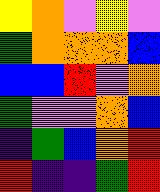[["yellow", "orange", "violet", "yellow", "violet"], ["green", "orange", "orange", "orange", "blue"], ["blue", "blue", "red", "violet", "orange"], ["green", "violet", "violet", "orange", "blue"], ["indigo", "green", "blue", "orange", "red"], ["red", "indigo", "indigo", "green", "red"]]